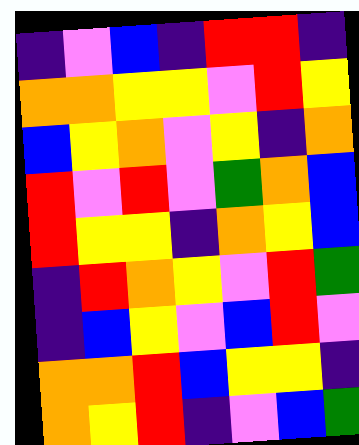[["indigo", "violet", "blue", "indigo", "red", "red", "indigo"], ["orange", "orange", "yellow", "yellow", "violet", "red", "yellow"], ["blue", "yellow", "orange", "violet", "yellow", "indigo", "orange"], ["red", "violet", "red", "violet", "green", "orange", "blue"], ["red", "yellow", "yellow", "indigo", "orange", "yellow", "blue"], ["indigo", "red", "orange", "yellow", "violet", "red", "green"], ["indigo", "blue", "yellow", "violet", "blue", "red", "violet"], ["orange", "orange", "red", "blue", "yellow", "yellow", "indigo"], ["orange", "yellow", "red", "indigo", "violet", "blue", "green"]]